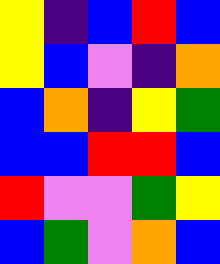[["yellow", "indigo", "blue", "red", "blue"], ["yellow", "blue", "violet", "indigo", "orange"], ["blue", "orange", "indigo", "yellow", "green"], ["blue", "blue", "red", "red", "blue"], ["red", "violet", "violet", "green", "yellow"], ["blue", "green", "violet", "orange", "blue"]]